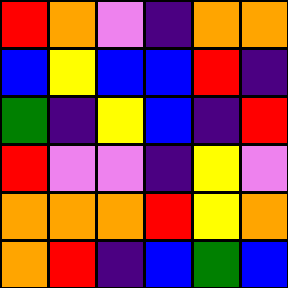[["red", "orange", "violet", "indigo", "orange", "orange"], ["blue", "yellow", "blue", "blue", "red", "indigo"], ["green", "indigo", "yellow", "blue", "indigo", "red"], ["red", "violet", "violet", "indigo", "yellow", "violet"], ["orange", "orange", "orange", "red", "yellow", "orange"], ["orange", "red", "indigo", "blue", "green", "blue"]]